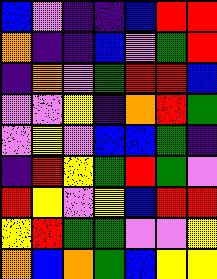[["blue", "violet", "indigo", "indigo", "blue", "red", "red"], ["orange", "indigo", "indigo", "blue", "violet", "green", "red"], ["indigo", "orange", "violet", "green", "red", "red", "blue"], ["violet", "violet", "yellow", "indigo", "orange", "red", "green"], ["violet", "yellow", "violet", "blue", "blue", "green", "indigo"], ["indigo", "red", "yellow", "green", "red", "green", "violet"], ["red", "yellow", "violet", "yellow", "blue", "red", "red"], ["yellow", "red", "green", "green", "violet", "violet", "yellow"], ["orange", "blue", "orange", "green", "blue", "yellow", "yellow"]]